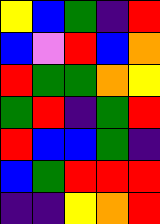[["yellow", "blue", "green", "indigo", "red"], ["blue", "violet", "red", "blue", "orange"], ["red", "green", "green", "orange", "yellow"], ["green", "red", "indigo", "green", "red"], ["red", "blue", "blue", "green", "indigo"], ["blue", "green", "red", "red", "red"], ["indigo", "indigo", "yellow", "orange", "red"]]